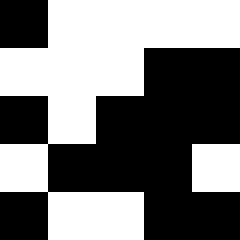[["black", "white", "white", "white", "white"], ["white", "white", "white", "black", "black"], ["black", "white", "black", "black", "black"], ["white", "black", "black", "black", "white"], ["black", "white", "white", "black", "black"]]